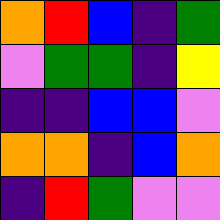[["orange", "red", "blue", "indigo", "green"], ["violet", "green", "green", "indigo", "yellow"], ["indigo", "indigo", "blue", "blue", "violet"], ["orange", "orange", "indigo", "blue", "orange"], ["indigo", "red", "green", "violet", "violet"]]